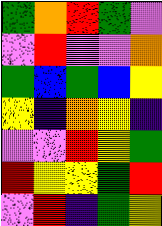[["green", "orange", "red", "green", "violet"], ["violet", "red", "violet", "violet", "orange"], ["green", "blue", "green", "blue", "yellow"], ["yellow", "indigo", "orange", "yellow", "indigo"], ["violet", "violet", "red", "yellow", "green"], ["red", "yellow", "yellow", "green", "red"], ["violet", "red", "indigo", "green", "yellow"]]